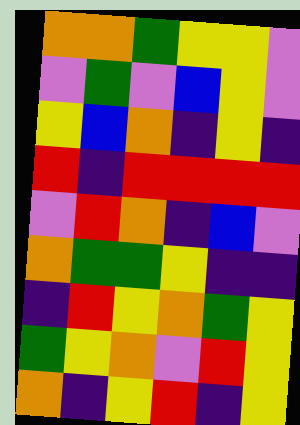[["orange", "orange", "green", "yellow", "yellow", "violet"], ["violet", "green", "violet", "blue", "yellow", "violet"], ["yellow", "blue", "orange", "indigo", "yellow", "indigo"], ["red", "indigo", "red", "red", "red", "red"], ["violet", "red", "orange", "indigo", "blue", "violet"], ["orange", "green", "green", "yellow", "indigo", "indigo"], ["indigo", "red", "yellow", "orange", "green", "yellow"], ["green", "yellow", "orange", "violet", "red", "yellow"], ["orange", "indigo", "yellow", "red", "indigo", "yellow"]]